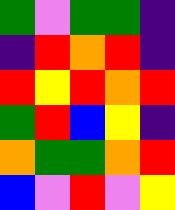[["green", "violet", "green", "green", "indigo"], ["indigo", "red", "orange", "red", "indigo"], ["red", "yellow", "red", "orange", "red"], ["green", "red", "blue", "yellow", "indigo"], ["orange", "green", "green", "orange", "red"], ["blue", "violet", "red", "violet", "yellow"]]